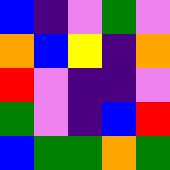[["blue", "indigo", "violet", "green", "violet"], ["orange", "blue", "yellow", "indigo", "orange"], ["red", "violet", "indigo", "indigo", "violet"], ["green", "violet", "indigo", "blue", "red"], ["blue", "green", "green", "orange", "green"]]